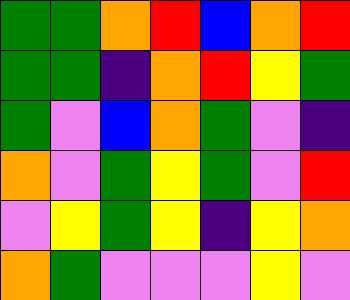[["green", "green", "orange", "red", "blue", "orange", "red"], ["green", "green", "indigo", "orange", "red", "yellow", "green"], ["green", "violet", "blue", "orange", "green", "violet", "indigo"], ["orange", "violet", "green", "yellow", "green", "violet", "red"], ["violet", "yellow", "green", "yellow", "indigo", "yellow", "orange"], ["orange", "green", "violet", "violet", "violet", "yellow", "violet"]]